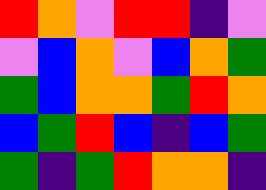[["red", "orange", "violet", "red", "red", "indigo", "violet"], ["violet", "blue", "orange", "violet", "blue", "orange", "green"], ["green", "blue", "orange", "orange", "green", "red", "orange"], ["blue", "green", "red", "blue", "indigo", "blue", "green"], ["green", "indigo", "green", "red", "orange", "orange", "indigo"]]